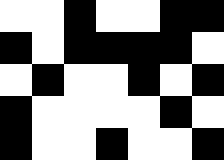[["white", "white", "black", "white", "white", "black", "black"], ["black", "white", "black", "black", "black", "black", "white"], ["white", "black", "white", "white", "black", "white", "black"], ["black", "white", "white", "white", "white", "black", "white"], ["black", "white", "white", "black", "white", "white", "black"]]